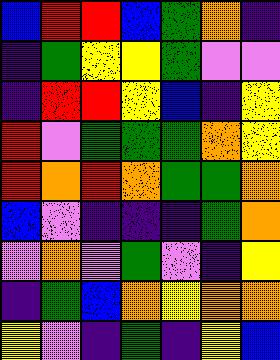[["blue", "red", "red", "blue", "green", "orange", "indigo"], ["indigo", "green", "yellow", "yellow", "green", "violet", "violet"], ["indigo", "red", "red", "yellow", "blue", "indigo", "yellow"], ["red", "violet", "green", "green", "green", "orange", "yellow"], ["red", "orange", "red", "orange", "green", "green", "orange"], ["blue", "violet", "indigo", "indigo", "indigo", "green", "orange"], ["violet", "orange", "violet", "green", "violet", "indigo", "yellow"], ["indigo", "green", "blue", "orange", "yellow", "orange", "orange"], ["yellow", "violet", "indigo", "green", "indigo", "yellow", "blue"]]